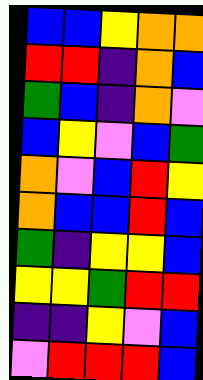[["blue", "blue", "yellow", "orange", "orange"], ["red", "red", "indigo", "orange", "blue"], ["green", "blue", "indigo", "orange", "violet"], ["blue", "yellow", "violet", "blue", "green"], ["orange", "violet", "blue", "red", "yellow"], ["orange", "blue", "blue", "red", "blue"], ["green", "indigo", "yellow", "yellow", "blue"], ["yellow", "yellow", "green", "red", "red"], ["indigo", "indigo", "yellow", "violet", "blue"], ["violet", "red", "red", "red", "blue"]]